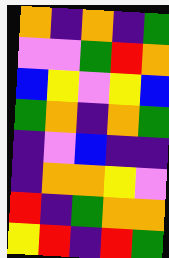[["orange", "indigo", "orange", "indigo", "green"], ["violet", "violet", "green", "red", "orange"], ["blue", "yellow", "violet", "yellow", "blue"], ["green", "orange", "indigo", "orange", "green"], ["indigo", "violet", "blue", "indigo", "indigo"], ["indigo", "orange", "orange", "yellow", "violet"], ["red", "indigo", "green", "orange", "orange"], ["yellow", "red", "indigo", "red", "green"]]